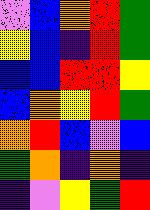[["violet", "blue", "orange", "red", "green"], ["yellow", "blue", "indigo", "red", "green"], ["blue", "blue", "red", "red", "yellow"], ["blue", "orange", "yellow", "red", "green"], ["orange", "red", "blue", "violet", "blue"], ["green", "orange", "indigo", "orange", "indigo"], ["indigo", "violet", "yellow", "green", "red"]]